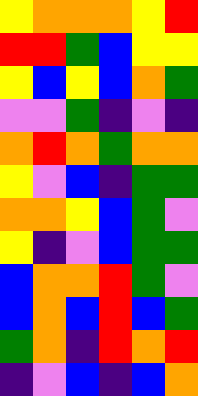[["yellow", "orange", "orange", "orange", "yellow", "red"], ["red", "red", "green", "blue", "yellow", "yellow"], ["yellow", "blue", "yellow", "blue", "orange", "green"], ["violet", "violet", "green", "indigo", "violet", "indigo"], ["orange", "red", "orange", "green", "orange", "orange"], ["yellow", "violet", "blue", "indigo", "green", "green"], ["orange", "orange", "yellow", "blue", "green", "violet"], ["yellow", "indigo", "violet", "blue", "green", "green"], ["blue", "orange", "orange", "red", "green", "violet"], ["blue", "orange", "blue", "red", "blue", "green"], ["green", "orange", "indigo", "red", "orange", "red"], ["indigo", "violet", "blue", "indigo", "blue", "orange"]]